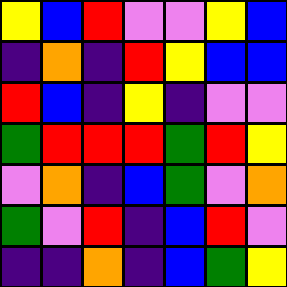[["yellow", "blue", "red", "violet", "violet", "yellow", "blue"], ["indigo", "orange", "indigo", "red", "yellow", "blue", "blue"], ["red", "blue", "indigo", "yellow", "indigo", "violet", "violet"], ["green", "red", "red", "red", "green", "red", "yellow"], ["violet", "orange", "indigo", "blue", "green", "violet", "orange"], ["green", "violet", "red", "indigo", "blue", "red", "violet"], ["indigo", "indigo", "orange", "indigo", "blue", "green", "yellow"]]